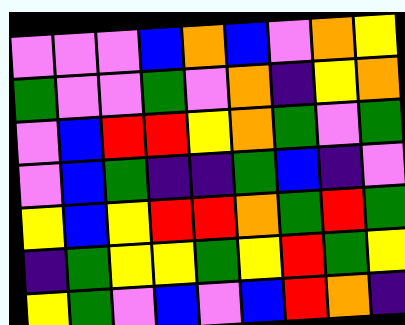[["violet", "violet", "violet", "blue", "orange", "blue", "violet", "orange", "yellow"], ["green", "violet", "violet", "green", "violet", "orange", "indigo", "yellow", "orange"], ["violet", "blue", "red", "red", "yellow", "orange", "green", "violet", "green"], ["violet", "blue", "green", "indigo", "indigo", "green", "blue", "indigo", "violet"], ["yellow", "blue", "yellow", "red", "red", "orange", "green", "red", "green"], ["indigo", "green", "yellow", "yellow", "green", "yellow", "red", "green", "yellow"], ["yellow", "green", "violet", "blue", "violet", "blue", "red", "orange", "indigo"]]